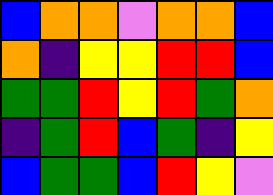[["blue", "orange", "orange", "violet", "orange", "orange", "blue"], ["orange", "indigo", "yellow", "yellow", "red", "red", "blue"], ["green", "green", "red", "yellow", "red", "green", "orange"], ["indigo", "green", "red", "blue", "green", "indigo", "yellow"], ["blue", "green", "green", "blue", "red", "yellow", "violet"]]